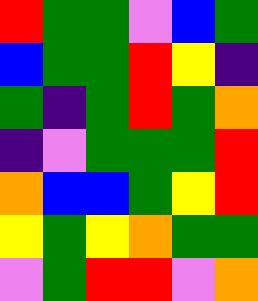[["red", "green", "green", "violet", "blue", "green"], ["blue", "green", "green", "red", "yellow", "indigo"], ["green", "indigo", "green", "red", "green", "orange"], ["indigo", "violet", "green", "green", "green", "red"], ["orange", "blue", "blue", "green", "yellow", "red"], ["yellow", "green", "yellow", "orange", "green", "green"], ["violet", "green", "red", "red", "violet", "orange"]]